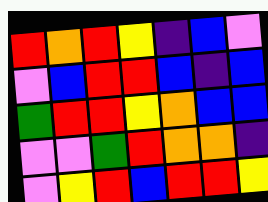[["red", "orange", "red", "yellow", "indigo", "blue", "violet"], ["violet", "blue", "red", "red", "blue", "indigo", "blue"], ["green", "red", "red", "yellow", "orange", "blue", "blue"], ["violet", "violet", "green", "red", "orange", "orange", "indigo"], ["violet", "yellow", "red", "blue", "red", "red", "yellow"]]